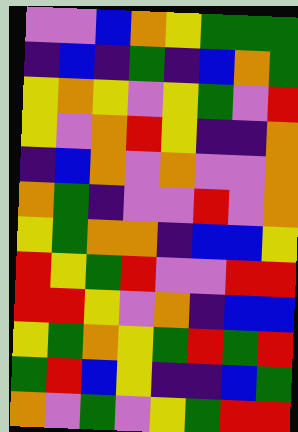[["violet", "violet", "blue", "orange", "yellow", "green", "green", "green"], ["indigo", "blue", "indigo", "green", "indigo", "blue", "orange", "green"], ["yellow", "orange", "yellow", "violet", "yellow", "green", "violet", "red"], ["yellow", "violet", "orange", "red", "yellow", "indigo", "indigo", "orange"], ["indigo", "blue", "orange", "violet", "orange", "violet", "violet", "orange"], ["orange", "green", "indigo", "violet", "violet", "red", "violet", "orange"], ["yellow", "green", "orange", "orange", "indigo", "blue", "blue", "yellow"], ["red", "yellow", "green", "red", "violet", "violet", "red", "red"], ["red", "red", "yellow", "violet", "orange", "indigo", "blue", "blue"], ["yellow", "green", "orange", "yellow", "green", "red", "green", "red"], ["green", "red", "blue", "yellow", "indigo", "indigo", "blue", "green"], ["orange", "violet", "green", "violet", "yellow", "green", "red", "red"]]